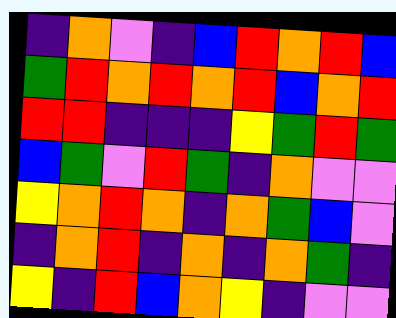[["indigo", "orange", "violet", "indigo", "blue", "red", "orange", "red", "blue"], ["green", "red", "orange", "red", "orange", "red", "blue", "orange", "red"], ["red", "red", "indigo", "indigo", "indigo", "yellow", "green", "red", "green"], ["blue", "green", "violet", "red", "green", "indigo", "orange", "violet", "violet"], ["yellow", "orange", "red", "orange", "indigo", "orange", "green", "blue", "violet"], ["indigo", "orange", "red", "indigo", "orange", "indigo", "orange", "green", "indigo"], ["yellow", "indigo", "red", "blue", "orange", "yellow", "indigo", "violet", "violet"]]